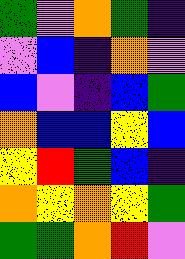[["green", "violet", "orange", "green", "indigo"], ["violet", "blue", "indigo", "orange", "violet"], ["blue", "violet", "indigo", "blue", "green"], ["orange", "blue", "blue", "yellow", "blue"], ["yellow", "red", "green", "blue", "indigo"], ["orange", "yellow", "orange", "yellow", "green"], ["green", "green", "orange", "red", "violet"]]